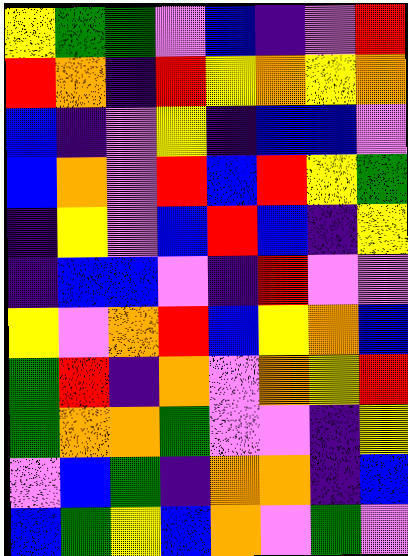[["yellow", "green", "green", "violet", "blue", "indigo", "violet", "red"], ["red", "orange", "indigo", "red", "yellow", "orange", "yellow", "orange"], ["blue", "indigo", "violet", "yellow", "indigo", "blue", "blue", "violet"], ["blue", "orange", "violet", "red", "blue", "red", "yellow", "green"], ["indigo", "yellow", "violet", "blue", "red", "blue", "indigo", "yellow"], ["indigo", "blue", "blue", "violet", "indigo", "red", "violet", "violet"], ["yellow", "violet", "orange", "red", "blue", "yellow", "orange", "blue"], ["green", "red", "indigo", "orange", "violet", "orange", "yellow", "red"], ["green", "orange", "orange", "green", "violet", "violet", "indigo", "yellow"], ["violet", "blue", "green", "indigo", "orange", "orange", "indigo", "blue"], ["blue", "green", "yellow", "blue", "orange", "violet", "green", "violet"]]